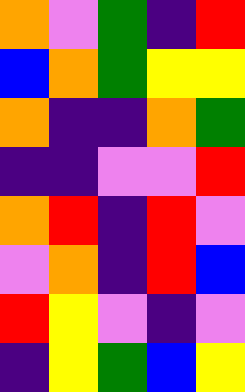[["orange", "violet", "green", "indigo", "red"], ["blue", "orange", "green", "yellow", "yellow"], ["orange", "indigo", "indigo", "orange", "green"], ["indigo", "indigo", "violet", "violet", "red"], ["orange", "red", "indigo", "red", "violet"], ["violet", "orange", "indigo", "red", "blue"], ["red", "yellow", "violet", "indigo", "violet"], ["indigo", "yellow", "green", "blue", "yellow"]]